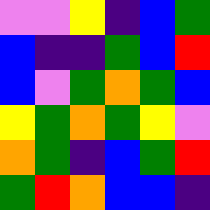[["violet", "violet", "yellow", "indigo", "blue", "green"], ["blue", "indigo", "indigo", "green", "blue", "red"], ["blue", "violet", "green", "orange", "green", "blue"], ["yellow", "green", "orange", "green", "yellow", "violet"], ["orange", "green", "indigo", "blue", "green", "red"], ["green", "red", "orange", "blue", "blue", "indigo"]]